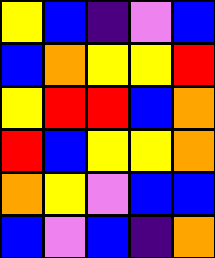[["yellow", "blue", "indigo", "violet", "blue"], ["blue", "orange", "yellow", "yellow", "red"], ["yellow", "red", "red", "blue", "orange"], ["red", "blue", "yellow", "yellow", "orange"], ["orange", "yellow", "violet", "blue", "blue"], ["blue", "violet", "blue", "indigo", "orange"]]